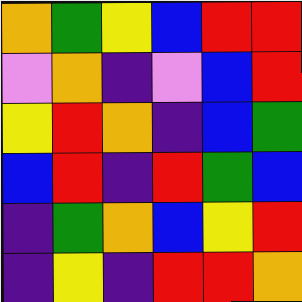[["orange", "green", "yellow", "blue", "red", "red"], ["violet", "orange", "indigo", "violet", "blue", "red"], ["yellow", "red", "orange", "indigo", "blue", "green"], ["blue", "red", "indigo", "red", "green", "blue"], ["indigo", "green", "orange", "blue", "yellow", "red"], ["indigo", "yellow", "indigo", "red", "red", "orange"]]